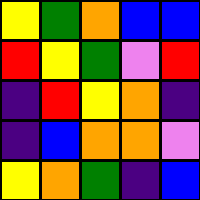[["yellow", "green", "orange", "blue", "blue"], ["red", "yellow", "green", "violet", "red"], ["indigo", "red", "yellow", "orange", "indigo"], ["indigo", "blue", "orange", "orange", "violet"], ["yellow", "orange", "green", "indigo", "blue"]]